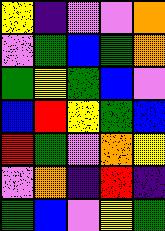[["yellow", "indigo", "violet", "violet", "orange"], ["violet", "green", "blue", "green", "orange"], ["green", "yellow", "green", "blue", "violet"], ["blue", "red", "yellow", "green", "blue"], ["red", "green", "violet", "orange", "yellow"], ["violet", "orange", "indigo", "red", "indigo"], ["green", "blue", "violet", "yellow", "green"]]